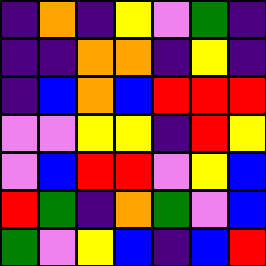[["indigo", "orange", "indigo", "yellow", "violet", "green", "indigo"], ["indigo", "indigo", "orange", "orange", "indigo", "yellow", "indigo"], ["indigo", "blue", "orange", "blue", "red", "red", "red"], ["violet", "violet", "yellow", "yellow", "indigo", "red", "yellow"], ["violet", "blue", "red", "red", "violet", "yellow", "blue"], ["red", "green", "indigo", "orange", "green", "violet", "blue"], ["green", "violet", "yellow", "blue", "indigo", "blue", "red"]]